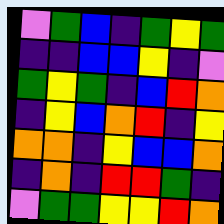[["violet", "green", "blue", "indigo", "green", "yellow", "green"], ["indigo", "indigo", "blue", "blue", "yellow", "indigo", "violet"], ["green", "yellow", "green", "indigo", "blue", "red", "orange"], ["indigo", "yellow", "blue", "orange", "red", "indigo", "yellow"], ["orange", "orange", "indigo", "yellow", "blue", "blue", "orange"], ["indigo", "orange", "indigo", "red", "red", "green", "indigo"], ["violet", "green", "green", "yellow", "yellow", "red", "orange"]]